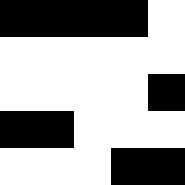[["black", "black", "black", "black", "white"], ["white", "white", "white", "white", "white"], ["white", "white", "white", "white", "black"], ["black", "black", "white", "white", "white"], ["white", "white", "white", "black", "black"]]